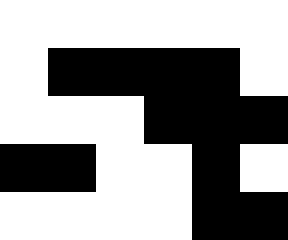[["white", "white", "white", "white", "white", "white"], ["white", "black", "black", "black", "black", "white"], ["white", "white", "white", "black", "black", "black"], ["black", "black", "white", "white", "black", "white"], ["white", "white", "white", "white", "black", "black"]]